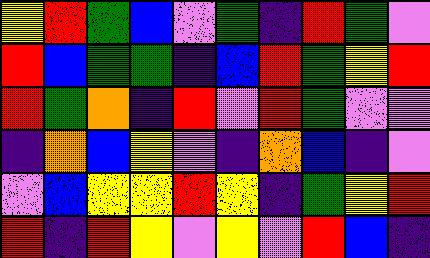[["yellow", "red", "green", "blue", "violet", "green", "indigo", "red", "green", "violet"], ["red", "blue", "green", "green", "indigo", "blue", "red", "green", "yellow", "red"], ["red", "green", "orange", "indigo", "red", "violet", "red", "green", "violet", "violet"], ["indigo", "orange", "blue", "yellow", "violet", "indigo", "orange", "blue", "indigo", "violet"], ["violet", "blue", "yellow", "yellow", "red", "yellow", "indigo", "green", "yellow", "red"], ["red", "indigo", "red", "yellow", "violet", "yellow", "violet", "red", "blue", "indigo"]]